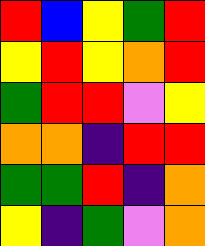[["red", "blue", "yellow", "green", "red"], ["yellow", "red", "yellow", "orange", "red"], ["green", "red", "red", "violet", "yellow"], ["orange", "orange", "indigo", "red", "red"], ["green", "green", "red", "indigo", "orange"], ["yellow", "indigo", "green", "violet", "orange"]]